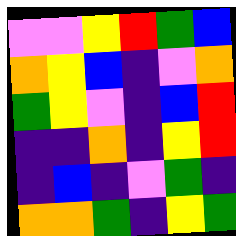[["violet", "violet", "yellow", "red", "green", "blue"], ["orange", "yellow", "blue", "indigo", "violet", "orange"], ["green", "yellow", "violet", "indigo", "blue", "red"], ["indigo", "indigo", "orange", "indigo", "yellow", "red"], ["indigo", "blue", "indigo", "violet", "green", "indigo"], ["orange", "orange", "green", "indigo", "yellow", "green"]]